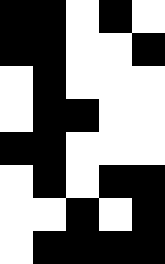[["black", "black", "white", "black", "white"], ["black", "black", "white", "white", "black"], ["white", "black", "white", "white", "white"], ["white", "black", "black", "white", "white"], ["black", "black", "white", "white", "white"], ["white", "black", "white", "black", "black"], ["white", "white", "black", "white", "black"], ["white", "black", "black", "black", "black"]]